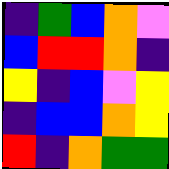[["indigo", "green", "blue", "orange", "violet"], ["blue", "red", "red", "orange", "indigo"], ["yellow", "indigo", "blue", "violet", "yellow"], ["indigo", "blue", "blue", "orange", "yellow"], ["red", "indigo", "orange", "green", "green"]]